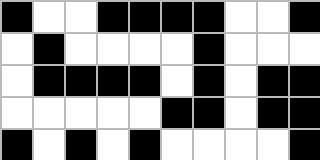[["black", "white", "white", "black", "black", "black", "black", "white", "white", "black"], ["white", "black", "white", "white", "white", "white", "black", "white", "white", "white"], ["white", "black", "black", "black", "black", "white", "black", "white", "black", "black"], ["white", "white", "white", "white", "white", "black", "black", "white", "black", "black"], ["black", "white", "black", "white", "black", "white", "white", "white", "white", "black"]]